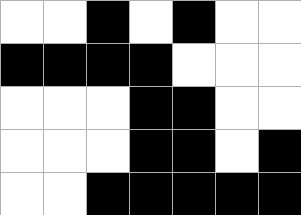[["white", "white", "black", "white", "black", "white", "white"], ["black", "black", "black", "black", "white", "white", "white"], ["white", "white", "white", "black", "black", "white", "white"], ["white", "white", "white", "black", "black", "white", "black"], ["white", "white", "black", "black", "black", "black", "black"]]